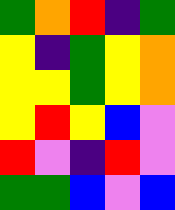[["green", "orange", "red", "indigo", "green"], ["yellow", "indigo", "green", "yellow", "orange"], ["yellow", "yellow", "green", "yellow", "orange"], ["yellow", "red", "yellow", "blue", "violet"], ["red", "violet", "indigo", "red", "violet"], ["green", "green", "blue", "violet", "blue"]]